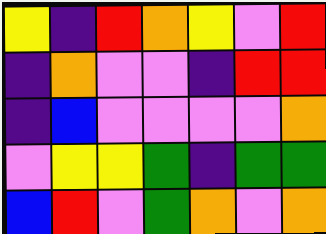[["yellow", "indigo", "red", "orange", "yellow", "violet", "red"], ["indigo", "orange", "violet", "violet", "indigo", "red", "red"], ["indigo", "blue", "violet", "violet", "violet", "violet", "orange"], ["violet", "yellow", "yellow", "green", "indigo", "green", "green"], ["blue", "red", "violet", "green", "orange", "violet", "orange"]]